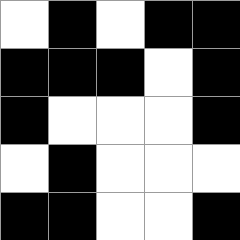[["white", "black", "white", "black", "black"], ["black", "black", "black", "white", "black"], ["black", "white", "white", "white", "black"], ["white", "black", "white", "white", "white"], ["black", "black", "white", "white", "black"]]